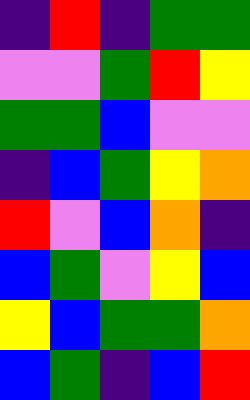[["indigo", "red", "indigo", "green", "green"], ["violet", "violet", "green", "red", "yellow"], ["green", "green", "blue", "violet", "violet"], ["indigo", "blue", "green", "yellow", "orange"], ["red", "violet", "blue", "orange", "indigo"], ["blue", "green", "violet", "yellow", "blue"], ["yellow", "blue", "green", "green", "orange"], ["blue", "green", "indigo", "blue", "red"]]